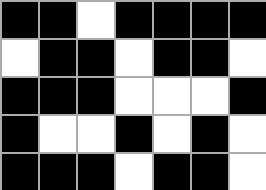[["black", "black", "white", "black", "black", "black", "black"], ["white", "black", "black", "white", "black", "black", "white"], ["black", "black", "black", "white", "white", "white", "black"], ["black", "white", "white", "black", "white", "black", "white"], ["black", "black", "black", "white", "black", "black", "white"]]